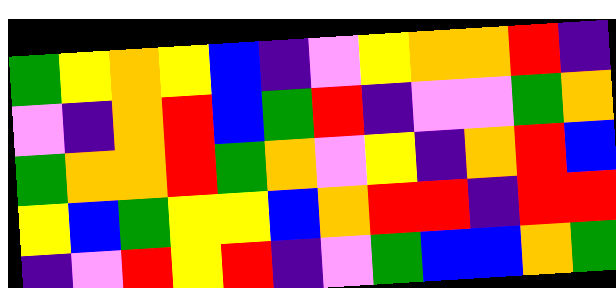[["green", "yellow", "orange", "yellow", "blue", "indigo", "violet", "yellow", "orange", "orange", "red", "indigo"], ["violet", "indigo", "orange", "red", "blue", "green", "red", "indigo", "violet", "violet", "green", "orange"], ["green", "orange", "orange", "red", "green", "orange", "violet", "yellow", "indigo", "orange", "red", "blue"], ["yellow", "blue", "green", "yellow", "yellow", "blue", "orange", "red", "red", "indigo", "red", "red"], ["indigo", "violet", "red", "yellow", "red", "indigo", "violet", "green", "blue", "blue", "orange", "green"]]